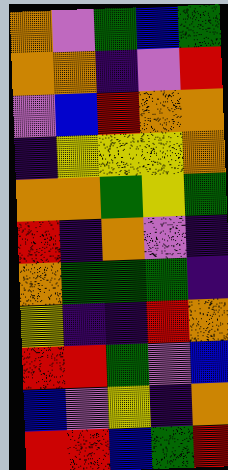[["orange", "violet", "green", "blue", "green"], ["orange", "orange", "indigo", "violet", "red"], ["violet", "blue", "red", "orange", "orange"], ["indigo", "yellow", "yellow", "yellow", "orange"], ["orange", "orange", "green", "yellow", "green"], ["red", "indigo", "orange", "violet", "indigo"], ["orange", "green", "green", "green", "indigo"], ["yellow", "indigo", "indigo", "red", "orange"], ["red", "red", "green", "violet", "blue"], ["blue", "violet", "yellow", "indigo", "orange"], ["red", "red", "blue", "green", "red"]]